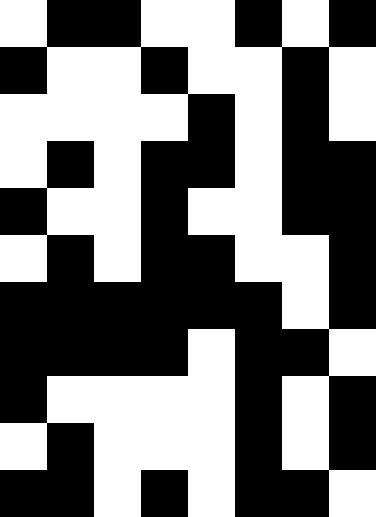[["white", "black", "black", "white", "white", "black", "white", "black"], ["black", "white", "white", "black", "white", "white", "black", "white"], ["white", "white", "white", "white", "black", "white", "black", "white"], ["white", "black", "white", "black", "black", "white", "black", "black"], ["black", "white", "white", "black", "white", "white", "black", "black"], ["white", "black", "white", "black", "black", "white", "white", "black"], ["black", "black", "black", "black", "black", "black", "white", "black"], ["black", "black", "black", "black", "white", "black", "black", "white"], ["black", "white", "white", "white", "white", "black", "white", "black"], ["white", "black", "white", "white", "white", "black", "white", "black"], ["black", "black", "white", "black", "white", "black", "black", "white"]]